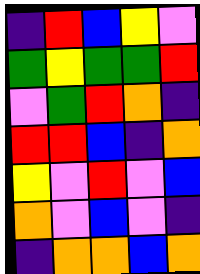[["indigo", "red", "blue", "yellow", "violet"], ["green", "yellow", "green", "green", "red"], ["violet", "green", "red", "orange", "indigo"], ["red", "red", "blue", "indigo", "orange"], ["yellow", "violet", "red", "violet", "blue"], ["orange", "violet", "blue", "violet", "indigo"], ["indigo", "orange", "orange", "blue", "orange"]]